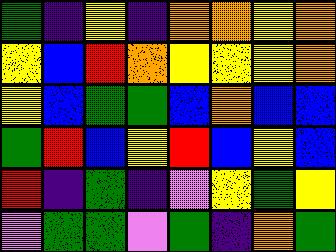[["green", "indigo", "yellow", "indigo", "orange", "orange", "yellow", "orange"], ["yellow", "blue", "red", "orange", "yellow", "yellow", "yellow", "orange"], ["yellow", "blue", "green", "green", "blue", "orange", "blue", "blue"], ["green", "red", "blue", "yellow", "red", "blue", "yellow", "blue"], ["red", "indigo", "green", "indigo", "violet", "yellow", "green", "yellow"], ["violet", "green", "green", "violet", "green", "indigo", "orange", "green"]]